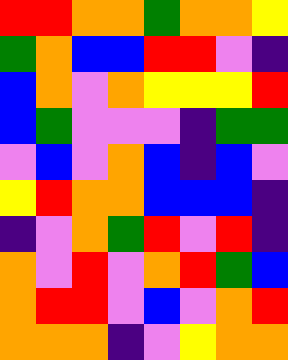[["red", "red", "orange", "orange", "green", "orange", "orange", "yellow"], ["green", "orange", "blue", "blue", "red", "red", "violet", "indigo"], ["blue", "orange", "violet", "orange", "yellow", "yellow", "yellow", "red"], ["blue", "green", "violet", "violet", "violet", "indigo", "green", "green"], ["violet", "blue", "violet", "orange", "blue", "indigo", "blue", "violet"], ["yellow", "red", "orange", "orange", "blue", "blue", "blue", "indigo"], ["indigo", "violet", "orange", "green", "red", "violet", "red", "indigo"], ["orange", "violet", "red", "violet", "orange", "red", "green", "blue"], ["orange", "red", "red", "violet", "blue", "violet", "orange", "red"], ["orange", "orange", "orange", "indigo", "violet", "yellow", "orange", "orange"]]